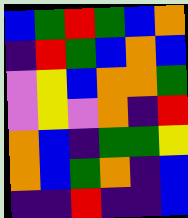[["blue", "green", "red", "green", "blue", "orange"], ["indigo", "red", "green", "blue", "orange", "blue"], ["violet", "yellow", "blue", "orange", "orange", "green"], ["violet", "yellow", "violet", "orange", "indigo", "red"], ["orange", "blue", "indigo", "green", "green", "yellow"], ["orange", "blue", "green", "orange", "indigo", "blue"], ["indigo", "indigo", "red", "indigo", "indigo", "blue"]]